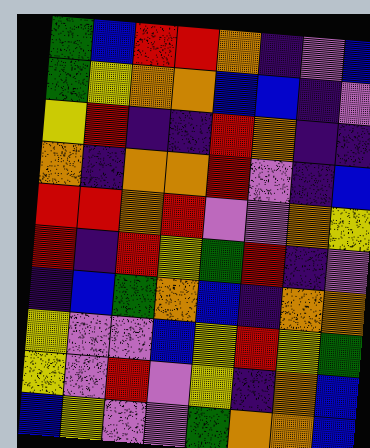[["green", "blue", "red", "red", "orange", "indigo", "violet", "blue"], ["green", "yellow", "orange", "orange", "blue", "blue", "indigo", "violet"], ["yellow", "red", "indigo", "indigo", "red", "orange", "indigo", "indigo"], ["orange", "indigo", "orange", "orange", "red", "violet", "indigo", "blue"], ["red", "red", "orange", "red", "violet", "violet", "orange", "yellow"], ["red", "indigo", "red", "yellow", "green", "red", "indigo", "violet"], ["indigo", "blue", "green", "orange", "blue", "indigo", "orange", "orange"], ["yellow", "violet", "violet", "blue", "yellow", "red", "yellow", "green"], ["yellow", "violet", "red", "violet", "yellow", "indigo", "orange", "blue"], ["blue", "yellow", "violet", "violet", "green", "orange", "orange", "blue"]]